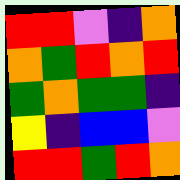[["red", "red", "violet", "indigo", "orange"], ["orange", "green", "red", "orange", "red"], ["green", "orange", "green", "green", "indigo"], ["yellow", "indigo", "blue", "blue", "violet"], ["red", "red", "green", "red", "orange"]]